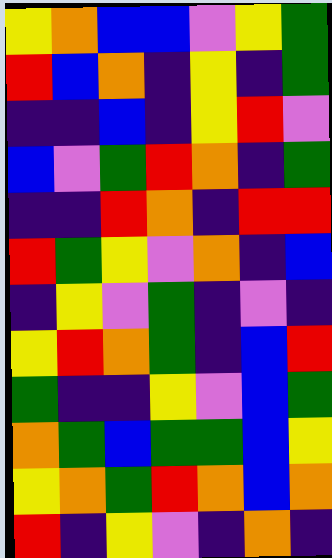[["yellow", "orange", "blue", "blue", "violet", "yellow", "green"], ["red", "blue", "orange", "indigo", "yellow", "indigo", "green"], ["indigo", "indigo", "blue", "indigo", "yellow", "red", "violet"], ["blue", "violet", "green", "red", "orange", "indigo", "green"], ["indigo", "indigo", "red", "orange", "indigo", "red", "red"], ["red", "green", "yellow", "violet", "orange", "indigo", "blue"], ["indigo", "yellow", "violet", "green", "indigo", "violet", "indigo"], ["yellow", "red", "orange", "green", "indigo", "blue", "red"], ["green", "indigo", "indigo", "yellow", "violet", "blue", "green"], ["orange", "green", "blue", "green", "green", "blue", "yellow"], ["yellow", "orange", "green", "red", "orange", "blue", "orange"], ["red", "indigo", "yellow", "violet", "indigo", "orange", "indigo"]]